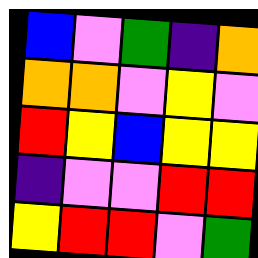[["blue", "violet", "green", "indigo", "orange"], ["orange", "orange", "violet", "yellow", "violet"], ["red", "yellow", "blue", "yellow", "yellow"], ["indigo", "violet", "violet", "red", "red"], ["yellow", "red", "red", "violet", "green"]]